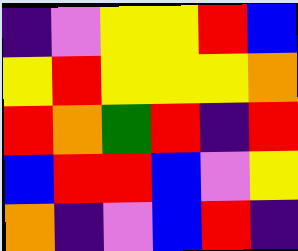[["indigo", "violet", "yellow", "yellow", "red", "blue"], ["yellow", "red", "yellow", "yellow", "yellow", "orange"], ["red", "orange", "green", "red", "indigo", "red"], ["blue", "red", "red", "blue", "violet", "yellow"], ["orange", "indigo", "violet", "blue", "red", "indigo"]]